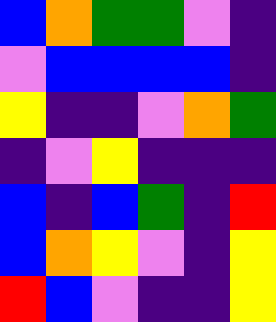[["blue", "orange", "green", "green", "violet", "indigo"], ["violet", "blue", "blue", "blue", "blue", "indigo"], ["yellow", "indigo", "indigo", "violet", "orange", "green"], ["indigo", "violet", "yellow", "indigo", "indigo", "indigo"], ["blue", "indigo", "blue", "green", "indigo", "red"], ["blue", "orange", "yellow", "violet", "indigo", "yellow"], ["red", "blue", "violet", "indigo", "indigo", "yellow"]]